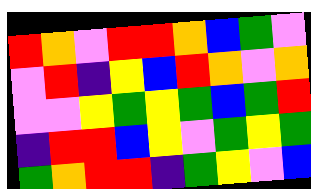[["red", "orange", "violet", "red", "red", "orange", "blue", "green", "violet"], ["violet", "red", "indigo", "yellow", "blue", "red", "orange", "violet", "orange"], ["violet", "violet", "yellow", "green", "yellow", "green", "blue", "green", "red"], ["indigo", "red", "red", "blue", "yellow", "violet", "green", "yellow", "green"], ["green", "orange", "red", "red", "indigo", "green", "yellow", "violet", "blue"]]